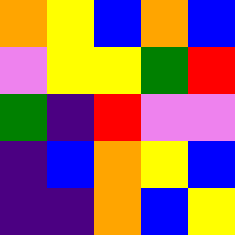[["orange", "yellow", "blue", "orange", "blue"], ["violet", "yellow", "yellow", "green", "red"], ["green", "indigo", "red", "violet", "violet"], ["indigo", "blue", "orange", "yellow", "blue"], ["indigo", "indigo", "orange", "blue", "yellow"]]